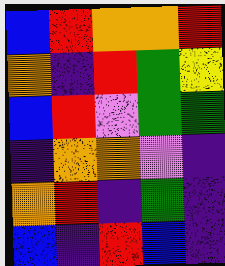[["blue", "red", "orange", "orange", "red"], ["orange", "indigo", "red", "green", "yellow"], ["blue", "red", "violet", "green", "green"], ["indigo", "orange", "orange", "violet", "indigo"], ["orange", "red", "indigo", "green", "indigo"], ["blue", "indigo", "red", "blue", "indigo"]]